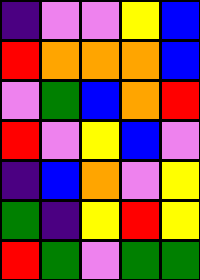[["indigo", "violet", "violet", "yellow", "blue"], ["red", "orange", "orange", "orange", "blue"], ["violet", "green", "blue", "orange", "red"], ["red", "violet", "yellow", "blue", "violet"], ["indigo", "blue", "orange", "violet", "yellow"], ["green", "indigo", "yellow", "red", "yellow"], ["red", "green", "violet", "green", "green"]]